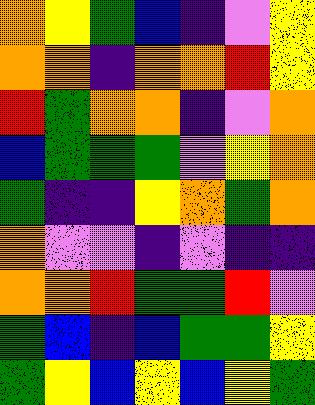[["orange", "yellow", "green", "blue", "indigo", "violet", "yellow"], ["orange", "orange", "indigo", "orange", "orange", "red", "yellow"], ["red", "green", "orange", "orange", "indigo", "violet", "orange"], ["blue", "green", "green", "green", "violet", "yellow", "orange"], ["green", "indigo", "indigo", "yellow", "orange", "green", "orange"], ["orange", "violet", "violet", "indigo", "violet", "indigo", "indigo"], ["orange", "orange", "red", "green", "green", "red", "violet"], ["green", "blue", "indigo", "blue", "green", "green", "yellow"], ["green", "yellow", "blue", "yellow", "blue", "yellow", "green"]]